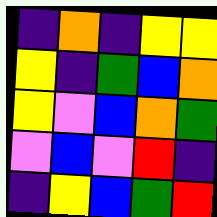[["indigo", "orange", "indigo", "yellow", "yellow"], ["yellow", "indigo", "green", "blue", "orange"], ["yellow", "violet", "blue", "orange", "green"], ["violet", "blue", "violet", "red", "indigo"], ["indigo", "yellow", "blue", "green", "red"]]